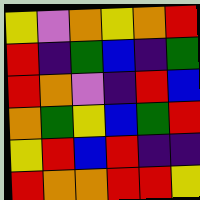[["yellow", "violet", "orange", "yellow", "orange", "red"], ["red", "indigo", "green", "blue", "indigo", "green"], ["red", "orange", "violet", "indigo", "red", "blue"], ["orange", "green", "yellow", "blue", "green", "red"], ["yellow", "red", "blue", "red", "indigo", "indigo"], ["red", "orange", "orange", "red", "red", "yellow"]]